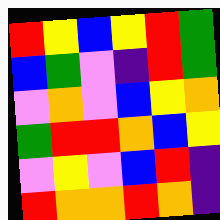[["red", "yellow", "blue", "yellow", "red", "green"], ["blue", "green", "violet", "indigo", "red", "green"], ["violet", "orange", "violet", "blue", "yellow", "orange"], ["green", "red", "red", "orange", "blue", "yellow"], ["violet", "yellow", "violet", "blue", "red", "indigo"], ["red", "orange", "orange", "red", "orange", "indigo"]]